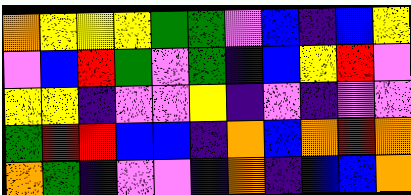[["orange", "yellow", "yellow", "yellow", "green", "green", "violet", "blue", "indigo", "blue", "yellow"], ["violet", "blue", "red", "green", "violet", "green", "indigo", "blue", "yellow", "red", "violet"], ["yellow", "yellow", "indigo", "violet", "violet", "yellow", "indigo", "violet", "indigo", "violet", "violet"], ["green", "red", "red", "blue", "blue", "indigo", "orange", "blue", "orange", "red", "orange"], ["orange", "green", "indigo", "violet", "violet", "indigo", "orange", "indigo", "blue", "blue", "orange"]]